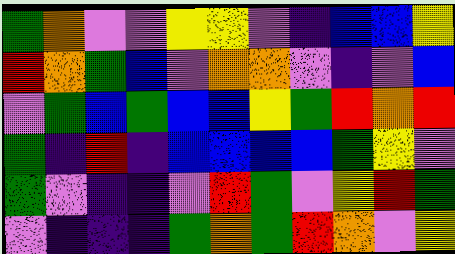[["green", "orange", "violet", "violet", "yellow", "yellow", "violet", "indigo", "blue", "blue", "yellow"], ["red", "orange", "green", "blue", "violet", "orange", "orange", "violet", "indigo", "violet", "blue"], ["violet", "green", "blue", "green", "blue", "blue", "yellow", "green", "red", "orange", "red"], ["green", "indigo", "red", "indigo", "blue", "blue", "blue", "blue", "green", "yellow", "violet"], ["green", "violet", "indigo", "indigo", "violet", "red", "green", "violet", "yellow", "red", "green"], ["violet", "indigo", "indigo", "indigo", "green", "orange", "green", "red", "orange", "violet", "yellow"]]